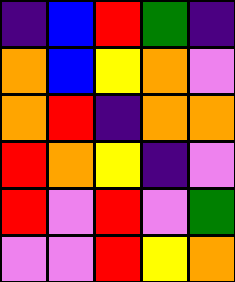[["indigo", "blue", "red", "green", "indigo"], ["orange", "blue", "yellow", "orange", "violet"], ["orange", "red", "indigo", "orange", "orange"], ["red", "orange", "yellow", "indigo", "violet"], ["red", "violet", "red", "violet", "green"], ["violet", "violet", "red", "yellow", "orange"]]